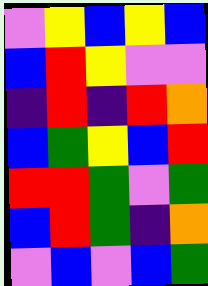[["violet", "yellow", "blue", "yellow", "blue"], ["blue", "red", "yellow", "violet", "violet"], ["indigo", "red", "indigo", "red", "orange"], ["blue", "green", "yellow", "blue", "red"], ["red", "red", "green", "violet", "green"], ["blue", "red", "green", "indigo", "orange"], ["violet", "blue", "violet", "blue", "green"]]